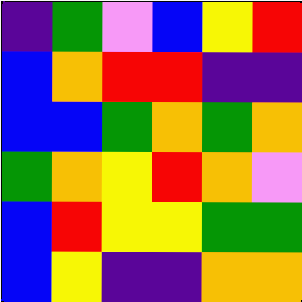[["indigo", "green", "violet", "blue", "yellow", "red"], ["blue", "orange", "red", "red", "indigo", "indigo"], ["blue", "blue", "green", "orange", "green", "orange"], ["green", "orange", "yellow", "red", "orange", "violet"], ["blue", "red", "yellow", "yellow", "green", "green"], ["blue", "yellow", "indigo", "indigo", "orange", "orange"]]